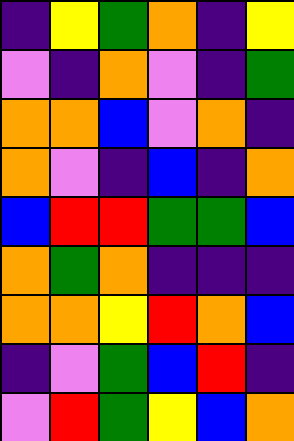[["indigo", "yellow", "green", "orange", "indigo", "yellow"], ["violet", "indigo", "orange", "violet", "indigo", "green"], ["orange", "orange", "blue", "violet", "orange", "indigo"], ["orange", "violet", "indigo", "blue", "indigo", "orange"], ["blue", "red", "red", "green", "green", "blue"], ["orange", "green", "orange", "indigo", "indigo", "indigo"], ["orange", "orange", "yellow", "red", "orange", "blue"], ["indigo", "violet", "green", "blue", "red", "indigo"], ["violet", "red", "green", "yellow", "blue", "orange"]]